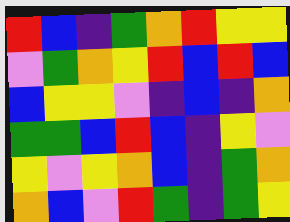[["red", "blue", "indigo", "green", "orange", "red", "yellow", "yellow"], ["violet", "green", "orange", "yellow", "red", "blue", "red", "blue"], ["blue", "yellow", "yellow", "violet", "indigo", "blue", "indigo", "orange"], ["green", "green", "blue", "red", "blue", "indigo", "yellow", "violet"], ["yellow", "violet", "yellow", "orange", "blue", "indigo", "green", "orange"], ["orange", "blue", "violet", "red", "green", "indigo", "green", "yellow"]]